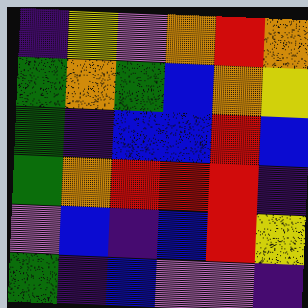[["indigo", "yellow", "violet", "orange", "red", "orange"], ["green", "orange", "green", "blue", "orange", "yellow"], ["green", "indigo", "blue", "blue", "red", "blue"], ["green", "orange", "red", "red", "red", "indigo"], ["violet", "blue", "indigo", "blue", "red", "yellow"], ["green", "indigo", "blue", "violet", "violet", "indigo"]]